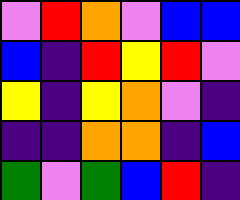[["violet", "red", "orange", "violet", "blue", "blue"], ["blue", "indigo", "red", "yellow", "red", "violet"], ["yellow", "indigo", "yellow", "orange", "violet", "indigo"], ["indigo", "indigo", "orange", "orange", "indigo", "blue"], ["green", "violet", "green", "blue", "red", "indigo"]]